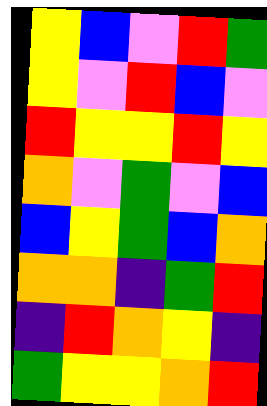[["yellow", "blue", "violet", "red", "green"], ["yellow", "violet", "red", "blue", "violet"], ["red", "yellow", "yellow", "red", "yellow"], ["orange", "violet", "green", "violet", "blue"], ["blue", "yellow", "green", "blue", "orange"], ["orange", "orange", "indigo", "green", "red"], ["indigo", "red", "orange", "yellow", "indigo"], ["green", "yellow", "yellow", "orange", "red"]]